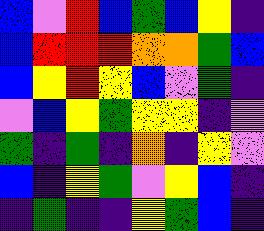[["blue", "violet", "red", "blue", "green", "blue", "yellow", "indigo"], ["blue", "red", "red", "red", "orange", "orange", "green", "blue"], ["blue", "yellow", "red", "yellow", "blue", "violet", "green", "indigo"], ["violet", "blue", "yellow", "green", "yellow", "yellow", "indigo", "violet"], ["green", "indigo", "green", "indigo", "orange", "indigo", "yellow", "violet"], ["blue", "indigo", "yellow", "green", "violet", "yellow", "blue", "indigo"], ["indigo", "green", "indigo", "indigo", "yellow", "green", "blue", "indigo"]]